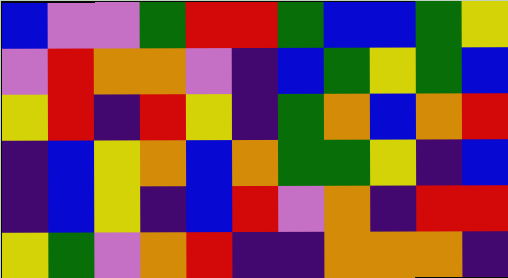[["blue", "violet", "violet", "green", "red", "red", "green", "blue", "blue", "green", "yellow"], ["violet", "red", "orange", "orange", "violet", "indigo", "blue", "green", "yellow", "green", "blue"], ["yellow", "red", "indigo", "red", "yellow", "indigo", "green", "orange", "blue", "orange", "red"], ["indigo", "blue", "yellow", "orange", "blue", "orange", "green", "green", "yellow", "indigo", "blue"], ["indigo", "blue", "yellow", "indigo", "blue", "red", "violet", "orange", "indigo", "red", "red"], ["yellow", "green", "violet", "orange", "red", "indigo", "indigo", "orange", "orange", "orange", "indigo"]]